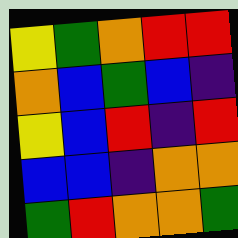[["yellow", "green", "orange", "red", "red"], ["orange", "blue", "green", "blue", "indigo"], ["yellow", "blue", "red", "indigo", "red"], ["blue", "blue", "indigo", "orange", "orange"], ["green", "red", "orange", "orange", "green"]]